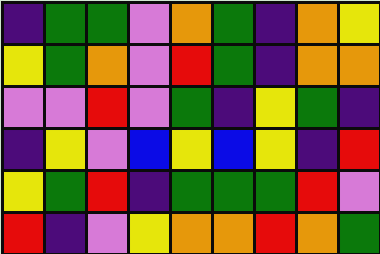[["indigo", "green", "green", "violet", "orange", "green", "indigo", "orange", "yellow"], ["yellow", "green", "orange", "violet", "red", "green", "indigo", "orange", "orange"], ["violet", "violet", "red", "violet", "green", "indigo", "yellow", "green", "indigo"], ["indigo", "yellow", "violet", "blue", "yellow", "blue", "yellow", "indigo", "red"], ["yellow", "green", "red", "indigo", "green", "green", "green", "red", "violet"], ["red", "indigo", "violet", "yellow", "orange", "orange", "red", "orange", "green"]]